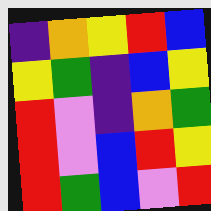[["indigo", "orange", "yellow", "red", "blue"], ["yellow", "green", "indigo", "blue", "yellow"], ["red", "violet", "indigo", "orange", "green"], ["red", "violet", "blue", "red", "yellow"], ["red", "green", "blue", "violet", "red"]]